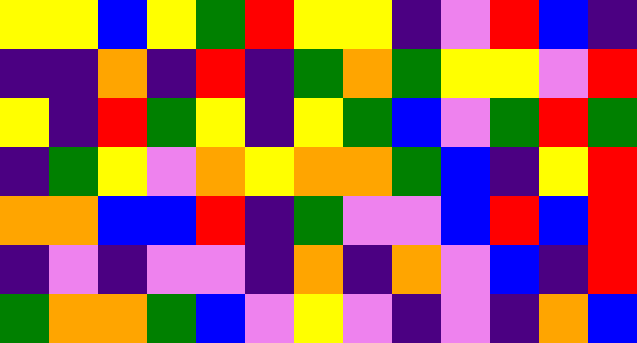[["yellow", "yellow", "blue", "yellow", "green", "red", "yellow", "yellow", "indigo", "violet", "red", "blue", "indigo"], ["indigo", "indigo", "orange", "indigo", "red", "indigo", "green", "orange", "green", "yellow", "yellow", "violet", "red"], ["yellow", "indigo", "red", "green", "yellow", "indigo", "yellow", "green", "blue", "violet", "green", "red", "green"], ["indigo", "green", "yellow", "violet", "orange", "yellow", "orange", "orange", "green", "blue", "indigo", "yellow", "red"], ["orange", "orange", "blue", "blue", "red", "indigo", "green", "violet", "violet", "blue", "red", "blue", "red"], ["indigo", "violet", "indigo", "violet", "violet", "indigo", "orange", "indigo", "orange", "violet", "blue", "indigo", "red"], ["green", "orange", "orange", "green", "blue", "violet", "yellow", "violet", "indigo", "violet", "indigo", "orange", "blue"]]